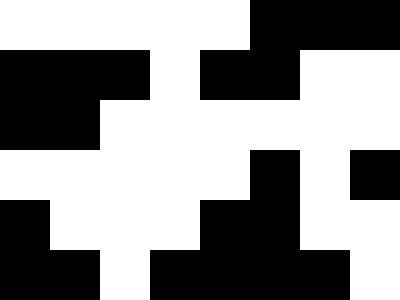[["white", "white", "white", "white", "white", "black", "black", "black"], ["black", "black", "black", "white", "black", "black", "white", "white"], ["black", "black", "white", "white", "white", "white", "white", "white"], ["white", "white", "white", "white", "white", "black", "white", "black"], ["black", "white", "white", "white", "black", "black", "white", "white"], ["black", "black", "white", "black", "black", "black", "black", "white"]]